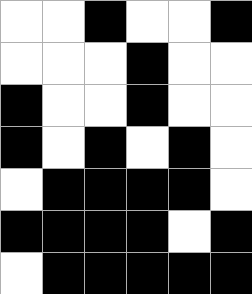[["white", "white", "black", "white", "white", "black"], ["white", "white", "white", "black", "white", "white"], ["black", "white", "white", "black", "white", "white"], ["black", "white", "black", "white", "black", "white"], ["white", "black", "black", "black", "black", "white"], ["black", "black", "black", "black", "white", "black"], ["white", "black", "black", "black", "black", "black"]]